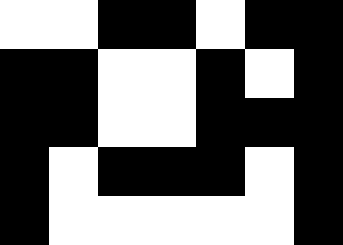[["white", "white", "black", "black", "white", "black", "black"], ["black", "black", "white", "white", "black", "white", "black"], ["black", "black", "white", "white", "black", "black", "black"], ["black", "white", "black", "black", "black", "white", "black"], ["black", "white", "white", "white", "white", "white", "black"]]